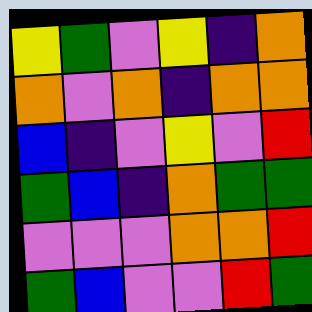[["yellow", "green", "violet", "yellow", "indigo", "orange"], ["orange", "violet", "orange", "indigo", "orange", "orange"], ["blue", "indigo", "violet", "yellow", "violet", "red"], ["green", "blue", "indigo", "orange", "green", "green"], ["violet", "violet", "violet", "orange", "orange", "red"], ["green", "blue", "violet", "violet", "red", "green"]]